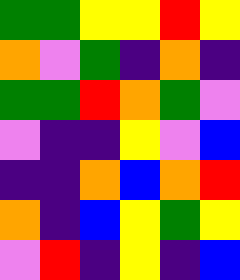[["green", "green", "yellow", "yellow", "red", "yellow"], ["orange", "violet", "green", "indigo", "orange", "indigo"], ["green", "green", "red", "orange", "green", "violet"], ["violet", "indigo", "indigo", "yellow", "violet", "blue"], ["indigo", "indigo", "orange", "blue", "orange", "red"], ["orange", "indigo", "blue", "yellow", "green", "yellow"], ["violet", "red", "indigo", "yellow", "indigo", "blue"]]